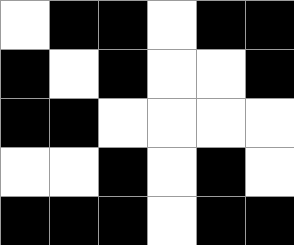[["white", "black", "black", "white", "black", "black"], ["black", "white", "black", "white", "white", "black"], ["black", "black", "white", "white", "white", "white"], ["white", "white", "black", "white", "black", "white"], ["black", "black", "black", "white", "black", "black"]]